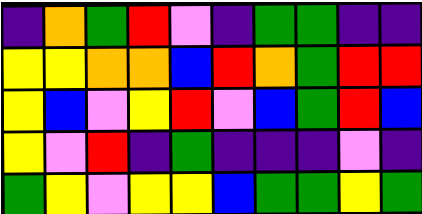[["indigo", "orange", "green", "red", "violet", "indigo", "green", "green", "indigo", "indigo"], ["yellow", "yellow", "orange", "orange", "blue", "red", "orange", "green", "red", "red"], ["yellow", "blue", "violet", "yellow", "red", "violet", "blue", "green", "red", "blue"], ["yellow", "violet", "red", "indigo", "green", "indigo", "indigo", "indigo", "violet", "indigo"], ["green", "yellow", "violet", "yellow", "yellow", "blue", "green", "green", "yellow", "green"]]